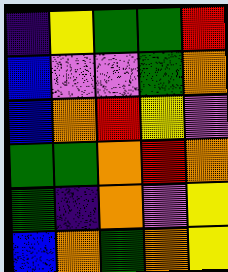[["indigo", "yellow", "green", "green", "red"], ["blue", "violet", "violet", "green", "orange"], ["blue", "orange", "red", "yellow", "violet"], ["green", "green", "orange", "red", "orange"], ["green", "indigo", "orange", "violet", "yellow"], ["blue", "orange", "green", "orange", "yellow"]]